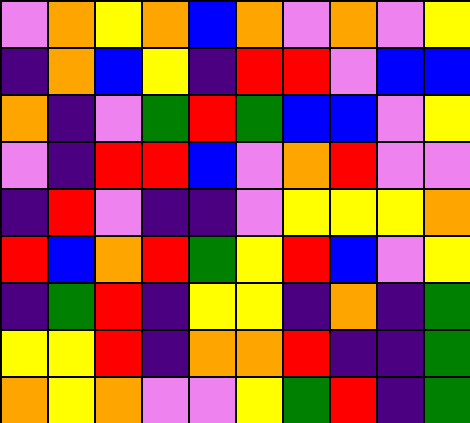[["violet", "orange", "yellow", "orange", "blue", "orange", "violet", "orange", "violet", "yellow"], ["indigo", "orange", "blue", "yellow", "indigo", "red", "red", "violet", "blue", "blue"], ["orange", "indigo", "violet", "green", "red", "green", "blue", "blue", "violet", "yellow"], ["violet", "indigo", "red", "red", "blue", "violet", "orange", "red", "violet", "violet"], ["indigo", "red", "violet", "indigo", "indigo", "violet", "yellow", "yellow", "yellow", "orange"], ["red", "blue", "orange", "red", "green", "yellow", "red", "blue", "violet", "yellow"], ["indigo", "green", "red", "indigo", "yellow", "yellow", "indigo", "orange", "indigo", "green"], ["yellow", "yellow", "red", "indigo", "orange", "orange", "red", "indigo", "indigo", "green"], ["orange", "yellow", "orange", "violet", "violet", "yellow", "green", "red", "indigo", "green"]]